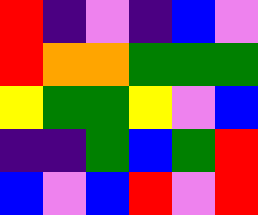[["red", "indigo", "violet", "indigo", "blue", "violet"], ["red", "orange", "orange", "green", "green", "green"], ["yellow", "green", "green", "yellow", "violet", "blue"], ["indigo", "indigo", "green", "blue", "green", "red"], ["blue", "violet", "blue", "red", "violet", "red"]]